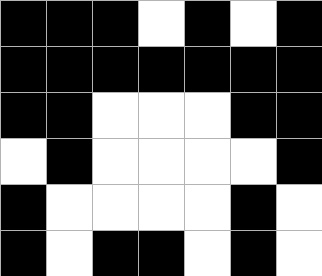[["black", "black", "black", "white", "black", "white", "black"], ["black", "black", "black", "black", "black", "black", "black"], ["black", "black", "white", "white", "white", "black", "black"], ["white", "black", "white", "white", "white", "white", "black"], ["black", "white", "white", "white", "white", "black", "white"], ["black", "white", "black", "black", "white", "black", "white"]]